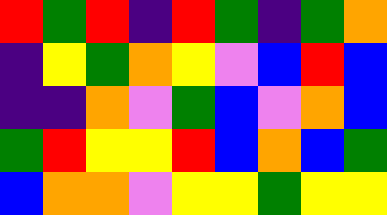[["red", "green", "red", "indigo", "red", "green", "indigo", "green", "orange"], ["indigo", "yellow", "green", "orange", "yellow", "violet", "blue", "red", "blue"], ["indigo", "indigo", "orange", "violet", "green", "blue", "violet", "orange", "blue"], ["green", "red", "yellow", "yellow", "red", "blue", "orange", "blue", "green"], ["blue", "orange", "orange", "violet", "yellow", "yellow", "green", "yellow", "yellow"]]